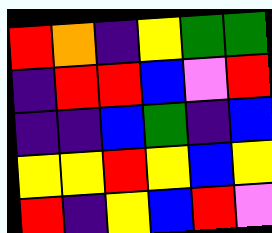[["red", "orange", "indigo", "yellow", "green", "green"], ["indigo", "red", "red", "blue", "violet", "red"], ["indigo", "indigo", "blue", "green", "indigo", "blue"], ["yellow", "yellow", "red", "yellow", "blue", "yellow"], ["red", "indigo", "yellow", "blue", "red", "violet"]]